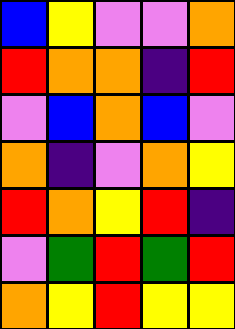[["blue", "yellow", "violet", "violet", "orange"], ["red", "orange", "orange", "indigo", "red"], ["violet", "blue", "orange", "blue", "violet"], ["orange", "indigo", "violet", "orange", "yellow"], ["red", "orange", "yellow", "red", "indigo"], ["violet", "green", "red", "green", "red"], ["orange", "yellow", "red", "yellow", "yellow"]]